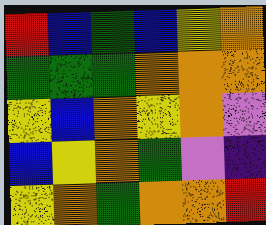[["red", "blue", "green", "blue", "yellow", "orange"], ["green", "green", "green", "orange", "orange", "orange"], ["yellow", "blue", "orange", "yellow", "orange", "violet"], ["blue", "yellow", "orange", "green", "violet", "indigo"], ["yellow", "orange", "green", "orange", "orange", "red"]]